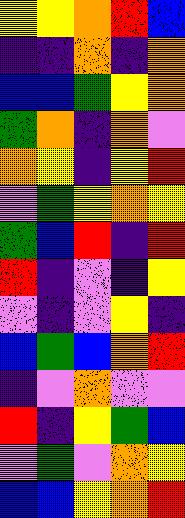[["yellow", "yellow", "orange", "red", "blue"], ["indigo", "indigo", "orange", "indigo", "orange"], ["blue", "blue", "green", "yellow", "orange"], ["green", "orange", "indigo", "orange", "violet"], ["orange", "yellow", "indigo", "yellow", "red"], ["violet", "green", "yellow", "orange", "yellow"], ["green", "blue", "red", "indigo", "red"], ["red", "indigo", "violet", "indigo", "yellow"], ["violet", "indigo", "violet", "yellow", "indigo"], ["blue", "green", "blue", "orange", "red"], ["indigo", "violet", "orange", "violet", "violet"], ["red", "indigo", "yellow", "green", "blue"], ["violet", "green", "violet", "orange", "yellow"], ["blue", "blue", "yellow", "orange", "red"]]